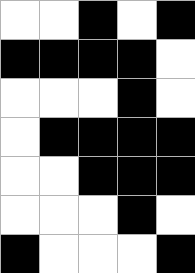[["white", "white", "black", "white", "black"], ["black", "black", "black", "black", "white"], ["white", "white", "white", "black", "white"], ["white", "black", "black", "black", "black"], ["white", "white", "black", "black", "black"], ["white", "white", "white", "black", "white"], ["black", "white", "white", "white", "black"]]